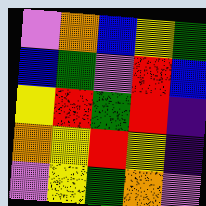[["violet", "orange", "blue", "yellow", "green"], ["blue", "green", "violet", "red", "blue"], ["yellow", "red", "green", "red", "indigo"], ["orange", "yellow", "red", "yellow", "indigo"], ["violet", "yellow", "green", "orange", "violet"]]